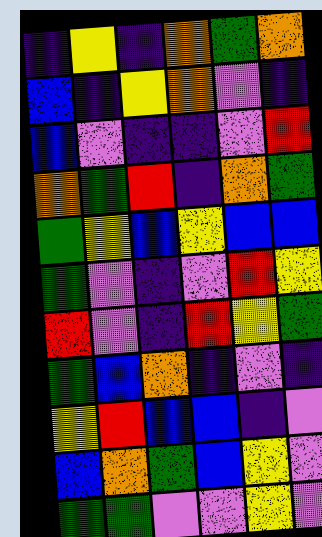[["indigo", "yellow", "indigo", "orange", "green", "orange"], ["blue", "indigo", "yellow", "orange", "violet", "indigo"], ["blue", "violet", "indigo", "indigo", "violet", "red"], ["orange", "green", "red", "indigo", "orange", "green"], ["green", "yellow", "blue", "yellow", "blue", "blue"], ["green", "violet", "indigo", "violet", "red", "yellow"], ["red", "violet", "indigo", "red", "yellow", "green"], ["green", "blue", "orange", "indigo", "violet", "indigo"], ["yellow", "red", "blue", "blue", "indigo", "violet"], ["blue", "orange", "green", "blue", "yellow", "violet"], ["green", "green", "violet", "violet", "yellow", "violet"]]